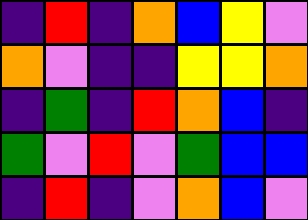[["indigo", "red", "indigo", "orange", "blue", "yellow", "violet"], ["orange", "violet", "indigo", "indigo", "yellow", "yellow", "orange"], ["indigo", "green", "indigo", "red", "orange", "blue", "indigo"], ["green", "violet", "red", "violet", "green", "blue", "blue"], ["indigo", "red", "indigo", "violet", "orange", "blue", "violet"]]